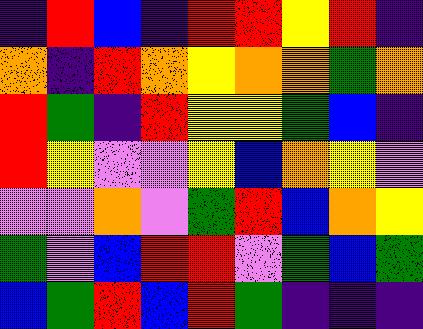[["indigo", "red", "blue", "indigo", "red", "red", "yellow", "red", "indigo"], ["orange", "indigo", "red", "orange", "yellow", "orange", "orange", "green", "orange"], ["red", "green", "indigo", "red", "yellow", "yellow", "green", "blue", "indigo"], ["red", "yellow", "violet", "violet", "yellow", "blue", "orange", "yellow", "violet"], ["violet", "violet", "orange", "violet", "green", "red", "blue", "orange", "yellow"], ["green", "violet", "blue", "red", "red", "violet", "green", "blue", "green"], ["blue", "green", "red", "blue", "red", "green", "indigo", "indigo", "indigo"]]